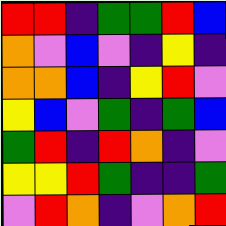[["red", "red", "indigo", "green", "green", "red", "blue"], ["orange", "violet", "blue", "violet", "indigo", "yellow", "indigo"], ["orange", "orange", "blue", "indigo", "yellow", "red", "violet"], ["yellow", "blue", "violet", "green", "indigo", "green", "blue"], ["green", "red", "indigo", "red", "orange", "indigo", "violet"], ["yellow", "yellow", "red", "green", "indigo", "indigo", "green"], ["violet", "red", "orange", "indigo", "violet", "orange", "red"]]